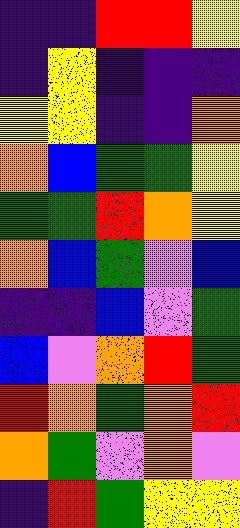[["indigo", "indigo", "red", "red", "yellow"], ["indigo", "yellow", "indigo", "indigo", "indigo"], ["yellow", "yellow", "indigo", "indigo", "orange"], ["orange", "blue", "green", "green", "yellow"], ["green", "green", "red", "orange", "yellow"], ["orange", "blue", "green", "violet", "blue"], ["indigo", "indigo", "blue", "violet", "green"], ["blue", "violet", "orange", "red", "green"], ["red", "orange", "green", "orange", "red"], ["orange", "green", "violet", "orange", "violet"], ["indigo", "red", "green", "yellow", "yellow"]]